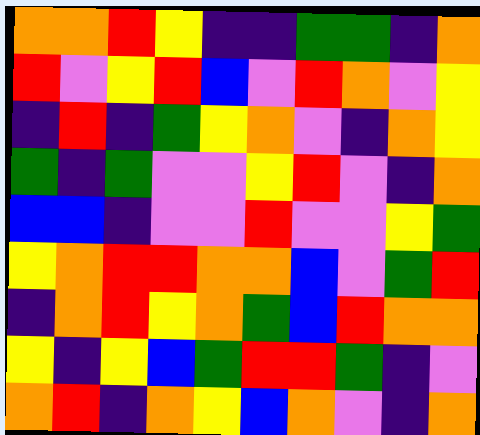[["orange", "orange", "red", "yellow", "indigo", "indigo", "green", "green", "indigo", "orange"], ["red", "violet", "yellow", "red", "blue", "violet", "red", "orange", "violet", "yellow"], ["indigo", "red", "indigo", "green", "yellow", "orange", "violet", "indigo", "orange", "yellow"], ["green", "indigo", "green", "violet", "violet", "yellow", "red", "violet", "indigo", "orange"], ["blue", "blue", "indigo", "violet", "violet", "red", "violet", "violet", "yellow", "green"], ["yellow", "orange", "red", "red", "orange", "orange", "blue", "violet", "green", "red"], ["indigo", "orange", "red", "yellow", "orange", "green", "blue", "red", "orange", "orange"], ["yellow", "indigo", "yellow", "blue", "green", "red", "red", "green", "indigo", "violet"], ["orange", "red", "indigo", "orange", "yellow", "blue", "orange", "violet", "indigo", "orange"]]